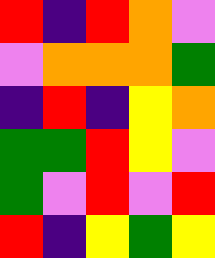[["red", "indigo", "red", "orange", "violet"], ["violet", "orange", "orange", "orange", "green"], ["indigo", "red", "indigo", "yellow", "orange"], ["green", "green", "red", "yellow", "violet"], ["green", "violet", "red", "violet", "red"], ["red", "indigo", "yellow", "green", "yellow"]]